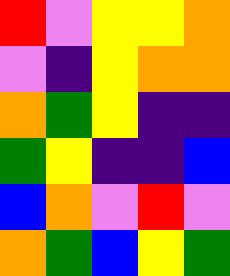[["red", "violet", "yellow", "yellow", "orange"], ["violet", "indigo", "yellow", "orange", "orange"], ["orange", "green", "yellow", "indigo", "indigo"], ["green", "yellow", "indigo", "indigo", "blue"], ["blue", "orange", "violet", "red", "violet"], ["orange", "green", "blue", "yellow", "green"]]